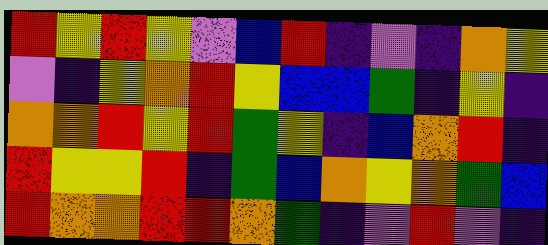[["red", "yellow", "red", "yellow", "violet", "blue", "red", "indigo", "violet", "indigo", "orange", "yellow"], ["violet", "indigo", "yellow", "orange", "red", "yellow", "blue", "blue", "green", "indigo", "yellow", "indigo"], ["orange", "orange", "red", "yellow", "red", "green", "yellow", "indigo", "blue", "orange", "red", "indigo"], ["red", "yellow", "yellow", "red", "indigo", "green", "blue", "orange", "yellow", "orange", "green", "blue"], ["red", "orange", "orange", "red", "red", "orange", "green", "indigo", "violet", "red", "violet", "indigo"]]